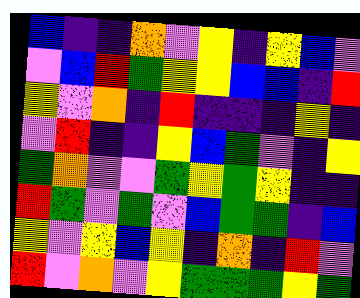[["blue", "indigo", "indigo", "orange", "violet", "yellow", "indigo", "yellow", "blue", "violet"], ["violet", "blue", "red", "green", "yellow", "yellow", "blue", "blue", "indigo", "red"], ["yellow", "violet", "orange", "indigo", "red", "indigo", "indigo", "indigo", "yellow", "indigo"], ["violet", "red", "indigo", "indigo", "yellow", "blue", "green", "violet", "indigo", "yellow"], ["green", "orange", "violet", "violet", "green", "yellow", "green", "yellow", "indigo", "indigo"], ["red", "green", "violet", "green", "violet", "blue", "green", "green", "indigo", "blue"], ["yellow", "violet", "yellow", "blue", "yellow", "indigo", "orange", "indigo", "red", "violet"], ["red", "violet", "orange", "violet", "yellow", "green", "green", "green", "yellow", "green"]]